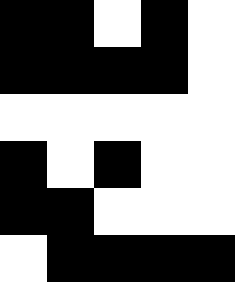[["black", "black", "white", "black", "white"], ["black", "black", "black", "black", "white"], ["white", "white", "white", "white", "white"], ["black", "white", "black", "white", "white"], ["black", "black", "white", "white", "white"], ["white", "black", "black", "black", "black"]]